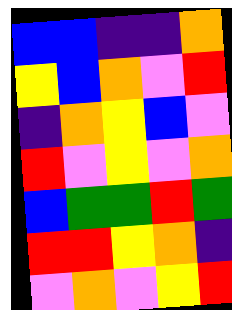[["blue", "blue", "indigo", "indigo", "orange"], ["yellow", "blue", "orange", "violet", "red"], ["indigo", "orange", "yellow", "blue", "violet"], ["red", "violet", "yellow", "violet", "orange"], ["blue", "green", "green", "red", "green"], ["red", "red", "yellow", "orange", "indigo"], ["violet", "orange", "violet", "yellow", "red"]]